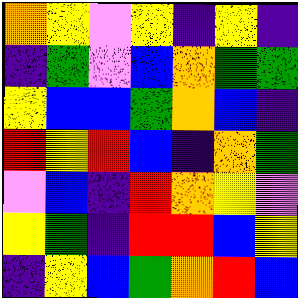[["orange", "yellow", "violet", "yellow", "indigo", "yellow", "indigo"], ["indigo", "green", "violet", "blue", "orange", "green", "green"], ["yellow", "blue", "blue", "green", "orange", "blue", "indigo"], ["red", "yellow", "red", "blue", "indigo", "orange", "green"], ["violet", "blue", "indigo", "red", "orange", "yellow", "violet"], ["yellow", "green", "indigo", "red", "red", "blue", "yellow"], ["indigo", "yellow", "blue", "green", "orange", "red", "blue"]]